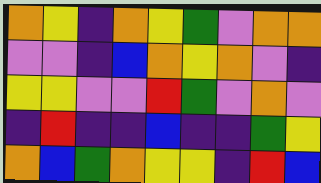[["orange", "yellow", "indigo", "orange", "yellow", "green", "violet", "orange", "orange"], ["violet", "violet", "indigo", "blue", "orange", "yellow", "orange", "violet", "indigo"], ["yellow", "yellow", "violet", "violet", "red", "green", "violet", "orange", "violet"], ["indigo", "red", "indigo", "indigo", "blue", "indigo", "indigo", "green", "yellow"], ["orange", "blue", "green", "orange", "yellow", "yellow", "indigo", "red", "blue"]]